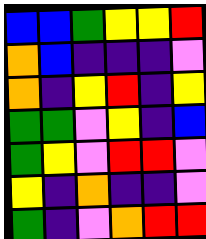[["blue", "blue", "green", "yellow", "yellow", "red"], ["orange", "blue", "indigo", "indigo", "indigo", "violet"], ["orange", "indigo", "yellow", "red", "indigo", "yellow"], ["green", "green", "violet", "yellow", "indigo", "blue"], ["green", "yellow", "violet", "red", "red", "violet"], ["yellow", "indigo", "orange", "indigo", "indigo", "violet"], ["green", "indigo", "violet", "orange", "red", "red"]]